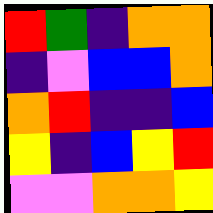[["red", "green", "indigo", "orange", "orange"], ["indigo", "violet", "blue", "blue", "orange"], ["orange", "red", "indigo", "indigo", "blue"], ["yellow", "indigo", "blue", "yellow", "red"], ["violet", "violet", "orange", "orange", "yellow"]]